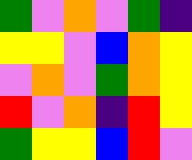[["green", "violet", "orange", "violet", "green", "indigo"], ["yellow", "yellow", "violet", "blue", "orange", "yellow"], ["violet", "orange", "violet", "green", "orange", "yellow"], ["red", "violet", "orange", "indigo", "red", "yellow"], ["green", "yellow", "yellow", "blue", "red", "violet"]]